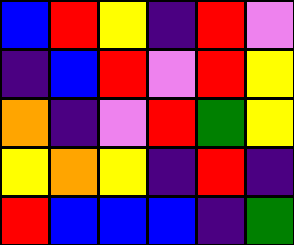[["blue", "red", "yellow", "indigo", "red", "violet"], ["indigo", "blue", "red", "violet", "red", "yellow"], ["orange", "indigo", "violet", "red", "green", "yellow"], ["yellow", "orange", "yellow", "indigo", "red", "indigo"], ["red", "blue", "blue", "blue", "indigo", "green"]]